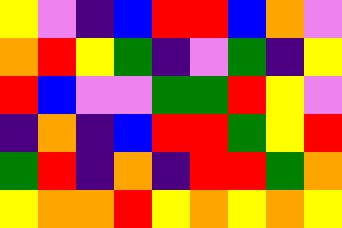[["yellow", "violet", "indigo", "blue", "red", "red", "blue", "orange", "violet"], ["orange", "red", "yellow", "green", "indigo", "violet", "green", "indigo", "yellow"], ["red", "blue", "violet", "violet", "green", "green", "red", "yellow", "violet"], ["indigo", "orange", "indigo", "blue", "red", "red", "green", "yellow", "red"], ["green", "red", "indigo", "orange", "indigo", "red", "red", "green", "orange"], ["yellow", "orange", "orange", "red", "yellow", "orange", "yellow", "orange", "yellow"]]